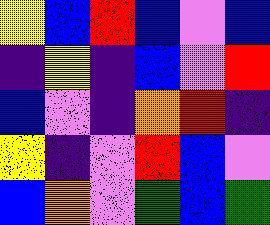[["yellow", "blue", "red", "blue", "violet", "blue"], ["indigo", "yellow", "indigo", "blue", "violet", "red"], ["blue", "violet", "indigo", "orange", "red", "indigo"], ["yellow", "indigo", "violet", "red", "blue", "violet"], ["blue", "orange", "violet", "green", "blue", "green"]]